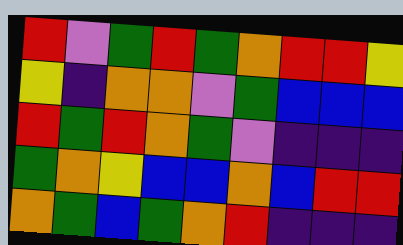[["red", "violet", "green", "red", "green", "orange", "red", "red", "yellow"], ["yellow", "indigo", "orange", "orange", "violet", "green", "blue", "blue", "blue"], ["red", "green", "red", "orange", "green", "violet", "indigo", "indigo", "indigo"], ["green", "orange", "yellow", "blue", "blue", "orange", "blue", "red", "red"], ["orange", "green", "blue", "green", "orange", "red", "indigo", "indigo", "indigo"]]